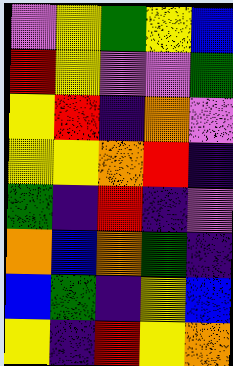[["violet", "yellow", "green", "yellow", "blue"], ["red", "yellow", "violet", "violet", "green"], ["yellow", "red", "indigo", "orange", "violet"], ["yellow", "yellow", "orange", "red", "indigo"], ["green", "indigo", "red", "indigo", "violet"], ["orange", "blue", "orange", "green", "indigo"], ["blue", "green", "indigo", "yellow", "blue"], ["yellow", "indigo", "red", "yellow", "orange"]]